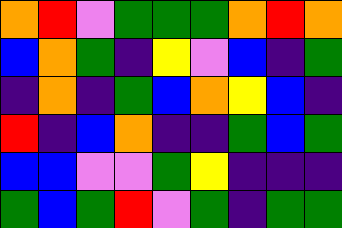[["orange", "red", "violet", "green", "green", "green", "orange", "red", "orange"], ["blue", "orange", "green", "indigo", "yellow", "violet", "blue", "indigo", "green"], ["indigo", "orange", "indigo", "green", "blue", "orange", "yellow", "blue", "indigo"], ["red", "indigo", "blue", "orange", "indigo", "indigo", "green", "blue", "green"], ["blue", "blue", "violet", "violet", "green", "yellow", "indigo", "indigo", "indigo"], ["green", "blue", "green", "red", "violet", "green", "indigo", "green", "green"]]